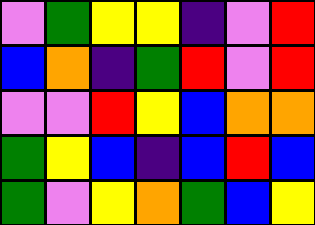[["violet", "green", "yellow", "yellow", "indigo", "violet", "red"], ["blue", "orange", "indigo", "green", "red", "violet", "red"], ["violet", "violet", "red", "yellow", "blue", "orange", "orange"], ["green", "yellow", "blue", "indigo", "blue", "red", "blue"], ["green", "violet", "yellow", "orange", "green", "blue", "yellow"]]